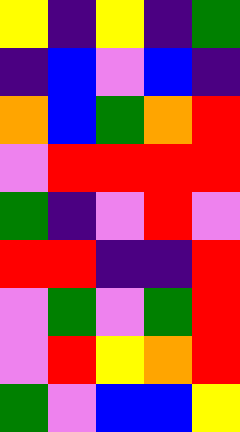[["yellow", "indigo", "yellow", "indigo", "green"], ["indigo", "blue", "violet", "blue", "indigo"], ["orange", "blue", "green", "orange", "red"], ["violet", "red", "red", "red", "red"], ["green", "indigo", "violet", "red", "violet"], ["red", "red", "indigo", "indigo", "red"], ["violet", "green", "violet", "green", "red"], ["violet", "red", "yellow", "orange", "red"], ["green", "violet", "blue", "blue", "yellow"]]